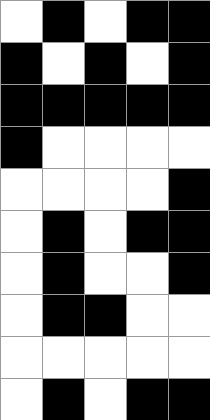[["white", "black", "white", "black", "black"], ["black", "white", "black", "white", "black"], ["black", "black", "black", "black", "black"], ["black", "white", "white", "white", "white"], ["white", "white", "white", "white", "black"], ["white", "black", "white", "black", "black"], ["white", "black", "white", "white", "black"], ["white", "black", "black", "white", "white"], ["white", "white", "white", "white", "white"], ["white", "black", "white", "black", "black"]]